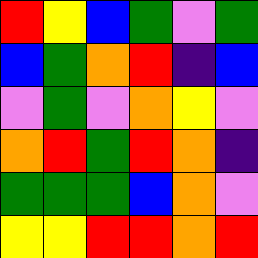[["red", "yellow", "blue", "green", "violet", "green"], ["blue", "green", "orange", "red", "indigo", "blue"], ["violet", "green", "violet", "orange", "yellow", "violet"], ["orange", "red", "green", "red", "orange", "indigo"], ["green", "green", "green", "blue", "orange", "violet"], ["yellow", "yellow", "red", "red", "orange", "red"]]